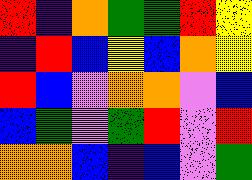[["red", "indigo", "orange", "green", "green", "red", "yellow"], ["indigo", "red", "blue", "yellow", "blue", "orange", "yellow"], ["red", "blue", "violet", "orange", "orange", "violet", "blue"], ["blue", "green", "violet", "green", "red", "violet", "red"], ["orange", "orange", "blue", "indigo", "blue", "violet", "green"]]